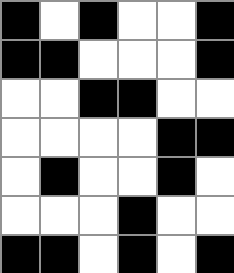[["black", "white", "black", "white", "white", "black"], ["black", "black", "white", "white", "white", "black"], ["white", "white", "black", "black", "white", "white"], ["white", "white", "white", "white", "black", "black"], ["white", "black", "white", "white", "black", "white"], ["white", "white", "white", "black", "white", "white"], ["black", "black", "white", "black", "white", "black"]]